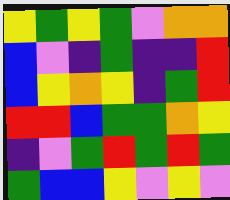[["yellow", "green", "yellow", "green", "violet", "orange", "orange"], ["blue", "violet", "indigo", "green", "indigo", "indigo", "red"], ["blue", "yellow", "orange", "yellow", "indigo", "green", "red"], ["red", "red", "blue", "green", "green", "orange", "yellow"], ["indigo", "violet", "green", "red", "green", "red", "green"], ["green", "blue", "blue", "yellow", "violet", "yellow", "violet"]]